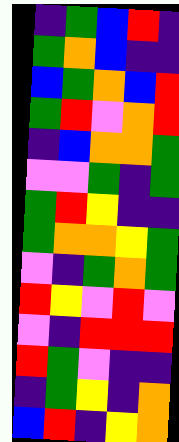[["indigo", "green", "blue", "red", "indigo"], ["green", "orange", "blue", "indigo", "indigo"], ["blue", "green", "orange", "blue", "red"], ["green", "red", "violet", "orange", "red"], ["indigo", "blue", "orange", "orange", "green"], ["violet", "violet", "green", "indigo", "green"], ["green", "red", "yellow", "indigo", "indigo"], ["green", "orange", "orange", "yellow", "green"], ["violet", "indigo", "green", "orange", "green"], ["red", "yellow", "violet", "red", "violet"], ["violet", "indigo", "red", "red", "red"], ["red", "green", "violet", "indigo", "indigo"], ["indigo", "green", "yellow", "indigo", "orange"], ["blue", "red", "indigo", "yellow", "orange"]]